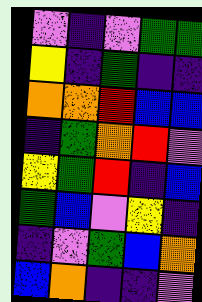[["violet", "indigo", "violet", "green", "green"], ["yellow", "indigo", "green", "indigo", "indigo"], ["orange", "orange", "red", "blue", "blue"], ["indigo", "green", "orange", "red", "violet"], ["yellow", "green", "red", "indigo", "blue"], ["green", "blue", "violet", "yellow", "indigo"], ["indigo", "violet", "green", "blue", "orange"], ["blue", "orange", "indigo", "indigo", "violet"]]